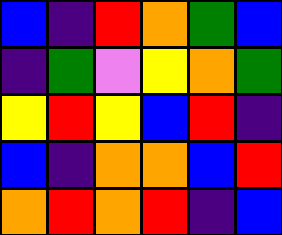[["blue", "indigo", "red", "orange", "green", "blue"], ["indigo", "green", "violet", "yellow", "orange", "green"], ["yellow", "red", "yellow", "blue", "red", "indigo"], ["blue", "indigo", "orange", "orange", "blue", "red"], ["orange", "red", "orange", "red", "indigo", "blue"]]